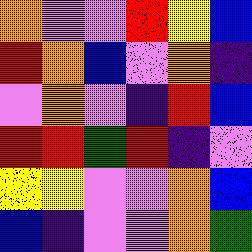[["orange", "violet", "violet", "red", "yellow", "blue"], ["red", "orange", "blue", "violet", "orange", "indigo"], ["violet", "orange", "violet", "indigo", "red", "blue"], ["red", "red", "green", "red", "indigo", "violet"], ["yellow", "yellow", "violet", "violet", "orange", "blue"], ["blue", "indigo", "violet", "violet", "orange", "green"]]